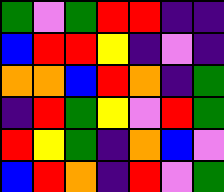[["green", "violet", "green", "red", "red", "indigo", "indigo"], ["blue", "red", "red", "yellow", "indigo", "violet", "indigo"], ["orange", "orange", "blue", "red", "orange", "indigo", "green"], ["indigo", "red", "green", "yellow", "violet", "red", "green"], ["red", "yellow", "green", "indigo", "orange", "blue", "violet"], ["blue", "red", "orange", "indigo", "red", "violet", "green"]]